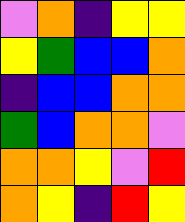[["violet", "orange", "indigo", "yellow", "yellow"], ["yellow", "green", "blue", "blue", "orange"], ["indigo", "blue", "blue", "orange", "orange"], ["green", "blue", "orange", "orange", "violet"], ["orange", "orange", "yellow", "violet", "red"], ["orange", "yellow", "indigo", "red", "yellow"]]